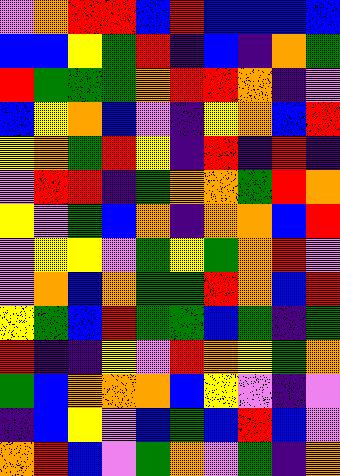[["violet", "orange", "red", "red", "blue", "red", "blue", "blue", "blue", "blue"], ["blue", "blue", "yellow", "green", "red", "indigo", "blue", "indigo", "orange", "green"], ["red", "green", "green", "green", "orange", "red", "red", "orange", "indigo", "violet"], ["blue", "yellow", "orange", "blue", "violet", "indigo", "yellow", "orange", "blue", "red"], ["yellow", "orange", "green", "red", "yellow", "indigo", "red", "indigo", "red", "indigo"], ["violet", "red", "red", "indigo", "green", "orange", "orange", "green", "red", "orange"], ["yellow", "violet", "green", "blue", "orange", "indigo", "orange", "orange", "blue", "red"], ["violet", "yellow", "yellow", "violet", "green", "yellow", "green", "orange", "red", "violet"], ["violet", "orange", "blue", "orange", "green", "green", "red", "orange", "blue", "red"], ["yellow", "green", "blue", "red", "green", "green", "blue", "green", "indigo", "green"], ["red", "indigo", "indigo", "yellow", "violet", "red", "orange", "yellow", "green", "orange"], ["green", "blue", "orange", "orange", "orange", "blue", "yellow", "violet", "indigo", "violet"], ["indigo", "blue", "yellow", "violet", "blue", "green", "blue", "red", "blue", "violet"], ["orange", "red", "blue", "violet", "green", "orange", "violet", "green", "indigo", "orange"]]